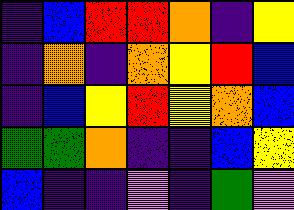[["indigo", "blue", "red", "red", "orange", "indigo", "yellow"], ["indigo", "orange", "indigo", "orange", "yellow", "red", "blue"], ["indigo", "blue", "yellow", "red", "yellow", "orange", "blue"], ["green", "green", "orange", "indigo", "indigo", "blue", "yellow"], ["blue", "indigo", "indigo", "violet", "indigo", "green", "violet"]]